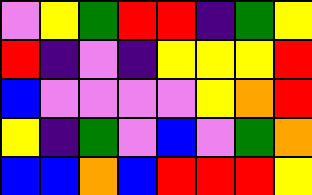[["violet", "yellow", "green", "red", "red", "indigo", "green", "yellow"], ["red", "indigo", "violet", "indigo", "yellow", "yellow", "yellow", "red"], ["blue", "violet", "violet", "violet", "violet", "yellow", "orange", "red"], ["yellow", "indigo", "green", "violet", "blue", "violet", "green", "orange"], ["blue", "blue", "orange", "blue", "red", "red", "red", "yellow"]]